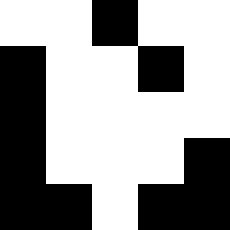[["white", "white", "black", "white", "white"], ["black", "white", "white", "black", "white"], ["black", "white", "white", "white", "white"], ["black", "white", "white", "white", "black"], ["black", "black", "white", "black", "black"]]